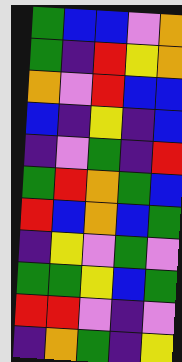[["green", "blue", "blue", "violet", "orange"], ["green", "indigo", "red", "yellow", "orange"], ["orange", "violet", "red", "blue", "blue"], ["blue", "indigo", "yellow", "indigo", "blue"], ["indigo", "violet", "green", "indigo", "red"], ["green", "red", "orange", "green", "blue"], ["red", "blue", "orange", "blue", "green"], ["indigo", "yellow", "violet", "green", "violet"], ["green", "green", "yellow", "blue", "green"], ["red", "red", "violet", "indigo", "violet"], ["indigo", "orange", "green", "indigo", "yellow"]]